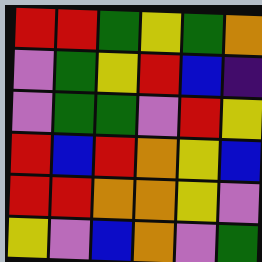[["red", "red", "green", "yellow", "green", "orange"], ["violet", "green", "yellow", "red", "blue", "indigo"], ["violet", "green", "green", "violet", "red", "yellow"], ["red", "blue", "red", "orange", "yellow", "blue"], ["red", "red", "orange", "orange", "yellow", "violet"], ["yellow", "violet", "blue", "orange", "violet", "green"]]